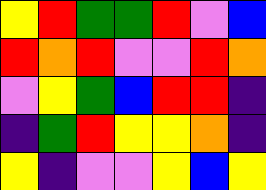[["yellow", "red", "green", "green", "red", "violet", "blue"], ["red", "orange", "red", "violet", "violet", "red", "orange"], ["violet", "yellow", "green", "blue", "red", "red", "indigo"], ["indigo", "green", "red", "yellow", "yellow", "orange", "indigo"], ["yellow", "indigo", "violet", "violet", "yellow", "blue", "yellow"]]